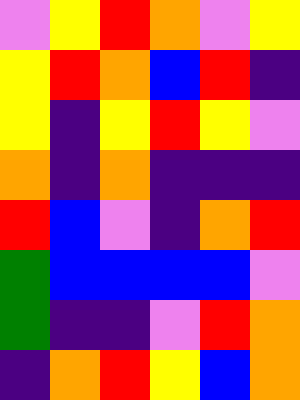[["violet", "yellow", "red", "orange", "violet", "yellow"], ["yellow", "red", "orange", "blue", "red", "indigo"], ["yellow", "indigo", "yellow", "red", "yellow", "violet"], ["orange", "indigo", "orange", "indigo", "indigo", "indigo"], ["red", "blue", "violet", "indigo", "orange", "red"], ["green", "blue", "blue", "blue", "blue", "violet"], ["green", "indigo", "indigo", "violet", "red", "orange"], ["indigo", "orange", "red", "yellow", "blue", "orange"]]